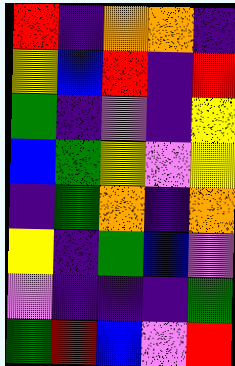[["red", "indigo", "orange", "orange", "indigo"], ["yellow", "blue", "red", "indigo", "red"], ["green", "indigo", "violet", "indigo", "yellow"], ["blue", "green", "yellow", "violet", "yellow"], ["indigo", "green", "orange", "indigo", "orange"], ["yellow", "indigo", "green", "blue", "violet"], ["violet", "indigo", "indigo", "indigo", "green"], ["green", "red", "blue", "violet", "red"]]